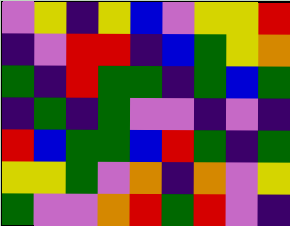[["violet", "yellow", "indigo", "yellow", "blue", "violet", "yellow", "yellow", "red"], ["indigo", "violet", "red", "red", "indigo", "blue", "green", "yellow", "orange"], ["green", "indigo", "red", "green", "green", "indigo", "green", "blue", "green"], ["indigo", "green", "indigo", "green", "violet", "violet", "indigo", "violet", "indigo"], ["red", "blue", "green", "green", "blue", "red", "green", "indigo", "green"], ["yellow", "yellow", "green", "violet", "orange", "indigo", "orange", "violet", "yellow"], ["green", "violet", "violet", "orange", "red", "green", "red", "violet", "indigo"]]